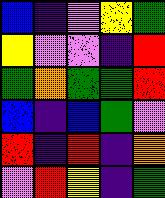[["blue", "indigo", "violet", "yellow", "green"], ["yellow", "violet", "violet", "indigo", "red"], ["green", "orange", "green", "green", "red"], ["blue", "indigo", "blue", "green", "violet"], ["red", "indigo", "red", "indigo", "orange"], ["violet", "red", "yellow", "indigo", "green"]]